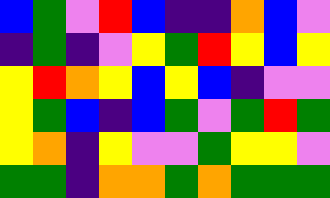[["blue", "green", "violet", "red", "blue", "indigo", "indigo", "orange", "blue", "violet"], ["indigo", "green", "indigo", "violet", "yellow", "green", "red", "yellow", "blue", "yellow"], ["yellow", "red", "orange", "yellow", "blue", "yellow", "blue", "indigo", "violet", "violet"], ["yellow", "green", "blue", "indigo", "blue", "green", "violet", "green", "red", "green"], ["yellow", "orange", "indigo", "yellow", "violet", "violet", "green", "yellow", "yellow", "violet"], ["green", "green", "indigo", "orange", "orange", "green", "orange", "green", "green", "green"]]